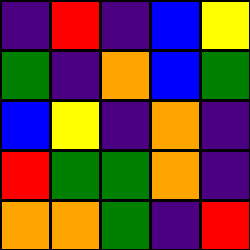[["indigo", "red", "indigo", "blue", "yellow"], ["green", "indigo", "orange", "blue", "green"], ["blue", "yellow", "indigo", "orange", "indigo"], ["red", "green", "green", "orange", "indigo"], ["orange", "orange", "green", "indigo", "red"]]